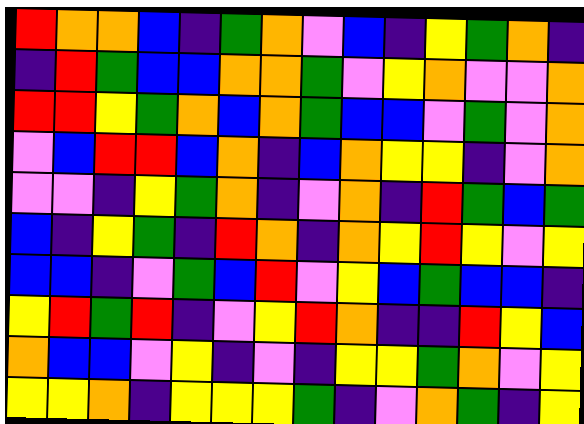[["red", "orange", "orange", "blue", "indigo", "green", "orange", "violet", "blue", "indigo", "yellow", "green", "orange", "indigo"], ["indigo", "red", "green", "blue", "blue", "orange", "orange", "green", "violet", "yellow", "orange", "violet", "violet", "orange"], ["red", "red", "yellow", "green", "orange", "blue", "orange", "green", "blue", "blue", "violet", "green", "violet", "orange"], ["violet", "blue", "red", "red", "blue", "orange", "indigo", "blue", "orange", "yellow", "yellow", "indigo", "violet", "orange"], ["violet", "violet", "indigo", "yellow", "green", "orange", "indigo", "violet", "orange", "indigo", "red", "green", "blue", "green"], ["blue", "indigo", "yellow", "green", "indigo", "red", "orange", "indigo", "orange", "yellow", "red", "yellow", "violet", "yellow"], ["blue", "blue", "indigo", "violet", "green", "blue", "red", "violet", "yellow", "blue", "green", "blue", "blue", "indigo"], ["yellow", "red", "green", "red", "indigo", "violet", "yellow", "red", "orange", "indigo", "indigo", "red", "yellow", "blue"], ["orange", "blue", "blue", "violet", "yellow", "indigo", "violet", "indigo", "yellow", "yellow", "green", "orange", "violet", "yellow"], ["yellow", "yellow", "orange", "indigo", "yellow", "yellow", "yellow", "green", "indigo", "violet", "orange", "green", "indigo", "yellow"]]